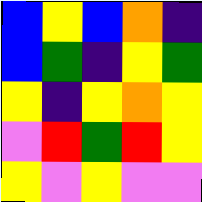[["blue", "yellow", "blue", "orange", "indigo"], ["blue", "green", "indigo", "yellow", "green"], ["yellow", "indigo", "yellow", "orange", "yellow"], ["violet", "red", "green", "red", "yellow"], ["yellow", "violet", "yellow", "violet", "violet"]]